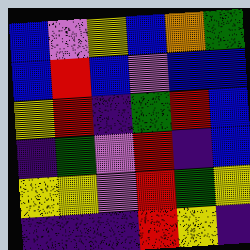[["blue", "violet", "yellow", "blue", "orange", "green"], ["blue", "red", "blue", "violet", "blue", "blue"], ["yellow", "red", "indigo", "green", "red", "blue"], ["indigo", "green", "violet", "red", "indigo", "blue"], ["yellow", "yellow", "violet", "red", "green", "yellow"], ["indigo", "indigo", "indigo", "red", "yellow", "indigo"]]